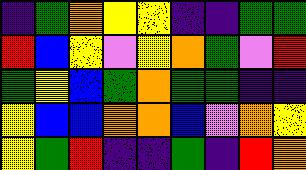[["indigo", "green", "orange", "yellow", "yellow", "indigo", "indigo", "green", "green"], ["red", "blue", "yellow", "violet", "yellow", "orange", "green", "violet", "red"], ["green", "yellow", "blue", "green", "orange", "green", "green", "indigo", "indigo"], ["yellow", "blue", "blue", "orange", "orange", "blue", "violet", "orange", "yellow"], ["yellow", "green", "red", "indigo", "indigo", "green", "indigo", "red", "orange"]]